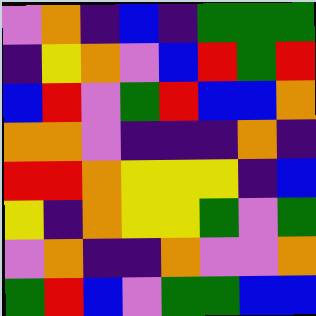[["violet", "orange", "indigo", "blue", "indigo", "green", "green", "green"], ["indigo", "yellow", "orange", "violet", "blue", "red", "green", "red"], ["blue", "red", "violet", "green", "red", "blue", "blue", "orange"], ["orange", "orange", "violet", "indigo", "indigo", "indigo", "orange", "indigo"], ["red", "red", "orange", "yellow", "yellow", "yellow", "indigo", "blue"], ["yellow", "indigo", "orange", "yellow", "yellow", "green", "violet", "green"], ["violet", "orange", "indigo", "indigo", "orange", "violet", "violet", "orange"], ["green", "red", "blue", "violet", "green", "green", "blue", "blue"]]